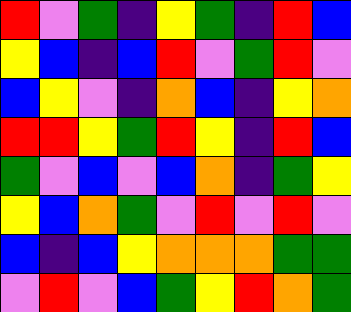[["red", "violet", "green", "indigo", "yellow", "green", "indigo", "red", "blue"], ["yellow", "blue", "indigo", "blue", "red", "violet", "green", "red", "violet"], ["blue", "yellow", "violet", "indigo", "orange", "blue", "indigo", "yellow", "orange"], ["red", "red", "yellow", "green", "red", "yellow", "indigo", "red", "blue"], ["green", "violet", "blue", "violet", "blue", "orange", "indigo", "green", "yellow"], ["yellow", "blue", "orange", "green", "violet", "red", "violet", "red", "violet"], ["blue", "indigo", "blue", "yellow", "orange", "orange", "orange", "green", "green"], ["violet", "red", "violet", "blue", "green", "yellow", "red", "orange", "green"]]